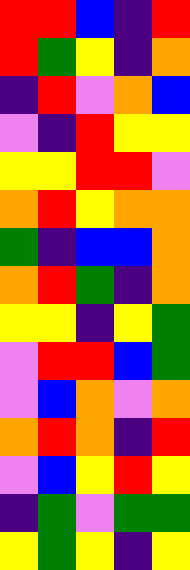[["red", "red", "blue", "indigo", "red"], ["red", "green", "yellow", "indigo", "orange"], ["indigo", "red", "violet", "orange", "blue"], ["violet", "indigo", "red", "yellow", "yellow"], ["yellow", "yellow", "red", "red", "violet"], ["orange", "red", "yellow", "orange", "orange"], ["green", "indigo", "blue", "blue", "orange"], ["orange", "red", "green", "indigo", "orange"], ["yellow", "yellow", "indigo", "yellow", "green"], ["violet", "red", "red", "blue", "green"], ["violet", "blue", "orange", "violet", "orange"], ["orange", "red", "orange", "indigo", "red"], ["violet", "blue", "yellow", "red", "yellow"], ["indigo", "green", "violet", "green", "green"], ["yellow", "green", "yellow", "indigo", "yellow"]]